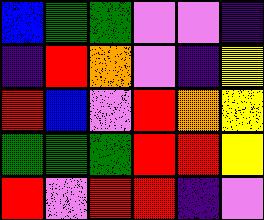[["blue", "green", "green", "violet", "violet", "indigo"], ["indigo", "red", "orange", "violet", "indigo", "yellow"], ["red", "blue", "violet", "red", "orange", "yellow"], ["green", "green", "green", "red", "red", "yellow"], ["red", "violet", "red", "red", "indigo", "violet"]]